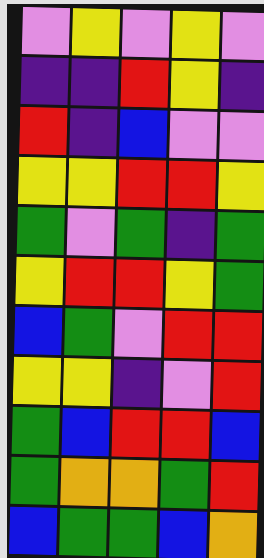[["violet", "yellow", "violet", "yellow", "violet"], ["indigo", "indigo", "red", "yellow", "indigo"], ["red", "indigo", "blue", "violet", "violet"], ["yellow", "yellow", "red", "red", "yellow"], ["green", "violet", "green", "indigo", "green"], ["yellow", "red", "red", "yellow", "green"], ["blue", "green", "violet", "red", "red"], ["yellow", "yellow", "indigo", "violet", "red"], ["green", "blue", "red", "red", "blue"], ["green", "orange", "orange", "green", "red"], ["blue", "green", "green", "blue", "orange"]]